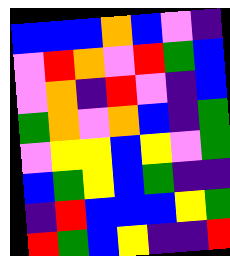[["blue", "blue", "blue", "orange", "blue", "violet", "indigo"], ["violet", "red", "orange", "violet", "red", "green", "blue"], ["violet", "orange", "indigo", "red", "violet", "indigo", "blue"], ["green", "orange", "violet", "orange", "blue", "indigo", "green"], ["violet", "yellow", "yellow", "blue", "yellow", "violet", "green"], ["blue", "green", "yellow", "blue", "green", "indigo", "indigo"], ["indigo", "red", "blue", "blue", "blue", "yellow", "green"], ["red", "green", "blue", "yellow", "indigo", "indigo", "red"]]